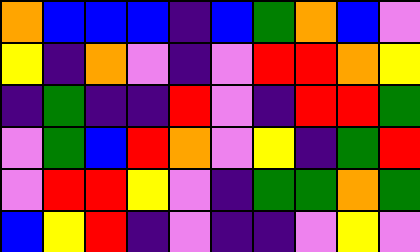[["orange", "blue", "blue", "blue", "indigo", "blue", "green", "orange", "blue", "violet"], ["yellow", "indigo", "orange", "violet", "indigo", "violet", "red", "red", "orange", "yellow"], ["indigo", "green", "indigo", "indigo", "red", "violet", "indigo", "red", "red", "green"], ["violet", "green", "blue", "red", "orange", "violet", "yellow", "indigo", "green", "red"], ["violet", "red", "red", "yellow", "violet", "indigo", "green", "green", "orange", "green"], ["blue", "yellow", "red", "indigo", "violet", "indigo", "indigo", "violet", "yellow", "violet"]]